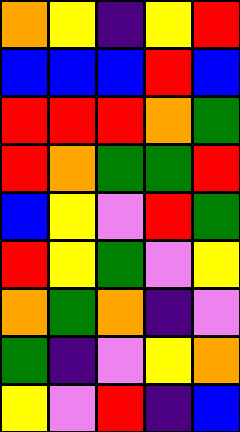[["orange", "yellow", "indigo", "yellow", "red"], ["blue", "blue", "blue", "red", "blue"], ["red", "red", "red", "orange", "green"], ["red", "orange", "green", "green", "red"], ["blue", "yellow", "violet", "red", "green"], ["red", "yellow", "green", "violet", "yellow"], ["orange", "green", "orange", "indigo", "violet"], ["green", "indigo", "violet", "yellow", "orange"], ["yellow", "violet", "red", "indigo", "blue"]]